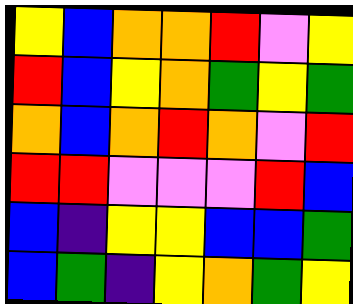[["yellow", "blue", "orange", "orange", "red", "violet", "yellow"], ["red", "blue", "yellow", "orange", "green", "yellow", "green"], ["orange", "blue", "orange", "red", "orange", "violet", "red"], ["red", "red", "violet", "violet", "violet", "red", "blue"], ["blue", "indigo", "yellow", "yellow", "blue", "blue", "green"], ["blue", "green", "indigo", "yellow", "orange", "green", "yellow"]]